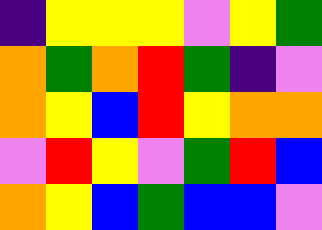[["indigo", "yellow", "yellow", "yellow", "violet", "yellow", "green"], ["orange", "green", "orange", "red", "green", "indigo", "violet"], ["orange", "yellow", "blue", "red", "yellow", "orange", "orange"], ["violet", "red", "yellow", "violet", "green", "red", "blue"], ["orange", "yellow", "blue", "green", "blue", "blue", "violet"]]